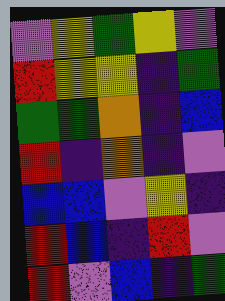[["violet", "yellow", "green", "yellow", "violet"], ["red", "yellow", "yellow", "indigo", "green"], ["green", "green", "orange", "indigo", "blue"], ["red", "indigo", "orange", "indigo", "violet"], ["blue", "blue", "violet", "yellow", "indigo"], ["red", "blue", "indigo", "red", "violet"], ["red", "violet", "blue", "indigo", "green"]]